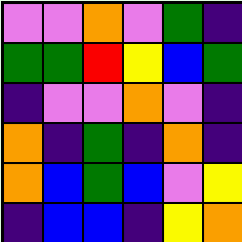[["violet", "violet", "orange", "violet", "green", "indigo"], ["green", "green", "red", "yellow", "blue", "green"], ["indigo", "violet", "violet", "orange", "violet", "indigo"], ["orange", "indigo", "green", "indigo", "orange", "indigo"], ["orange", "blue", "green", "blue", "violet", "yellow"], ["indigo", "blue", "blue", "indigo", "yellow", "orange"]]